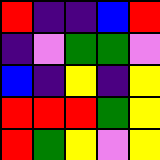[["red", "indigo", "indigo", "blue", "red"], ["indigo", "violet", "green", "green", "violet"], ["blue", "indigo", "yellow", "indigo", "yellow"], ["red", "red", "red", "green", "yellow"], ["red", "green", "yellow", "violet", "yellow"]]